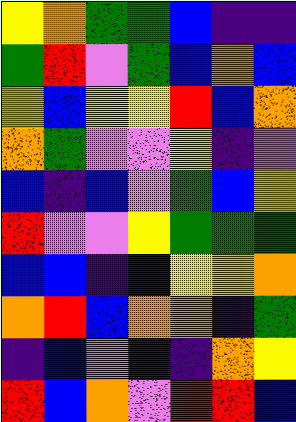[["yellow", "orange", "green", "green", "blue", "indigo", "indigo"], ["green", "red", "violet", "green", "blue", "orange", "blue"], ["yellow", "blue", "yellow", "yellow", "red", "blue", "orange"], ["orange", "green", "violet", "violet", "yellow", "indigo", "violet"], ["blue", "indigo", "blue", "violet", "green", "blue", "yellow"], ["red", "violet", "violet", "yellow", "green", "green", "green"], ["blue", "blue", "indigo", "blue", "yellow", "yellow", "orange"], ["orange", "red", "blue", "orange", "orange", "indigo", "green"], ["indigo", "blue", "violet", "indigo", "indigo", "orange", "yellow"], ["red", "blue", "orange", "violet", "red", "red", "blue"]]